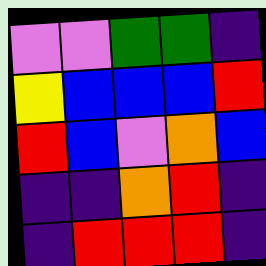[["violet", "violet", "green", "green", "indigo"], ["yellow", "blue", "blue", "blue", "red"], ["red", "blue", "violet", "orange", "blue"], ["indigo", "indigo", "orange", "red", "indigo"], ["indigo", "red", "red", "red", "indigo"]]